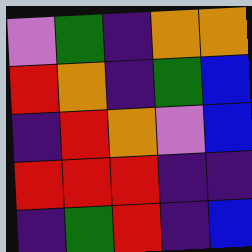[["violet", "green", "indigo", "orange", "orange"], ["red", "orange", "indigo", "green", "blue"], ["indigo", "red", "orange", "violet", "blue"], ["red", "red", "red", "indigo", "indigo"], ["indigo", "green", "red", "indigo", "blue"]]